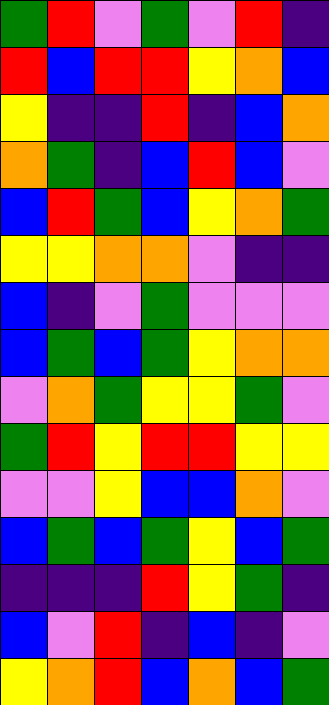[["green", "red", "violet", "green", "violet", "red", "indigo"], ["red", "blue", "red", "red", "yellow", "orange", "blue"], ["yellow", "indigo", "indigo", "red", "indigo", "blue", "orange"], ["orange", "green", "indigo", "blue", "red", "blue", "violet"], ["blue", "red", "green", "blue", "yellow", "orange", "green"], ["yellow", "yellow", "orange", "orange", "violet", "indigo", "indigo"], ["blue", "indigo", "violet", "green", "violet", "violet", "violet"], ["blue", "green", "blue", "green", "yellow", "orange", "orange"], ["violet", "orange", "green", "yellow", "yellow", "green", "violet"], ["green", "red", "yellow", "red", "red", "yellow", "yellow"], ["violet", "violet", "yellow", "blue", "blue", "orange", "violet"], ["blue", "green", "blue", "green", "yellow", "blue", "green"], ["indigo", "indigo", "indigo", "red", "yellow", "green", "indigo"], ["blue", "violet", "red", "indigo", "blue", "indigo", "violet"], ["yellow", "orange", "red", "blue", "orange", "blue", "green"]]